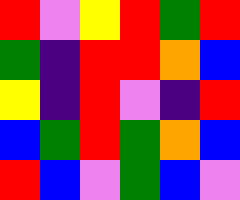[["red", "violet", "yellow", "red", "green", "red"], ["green", "indigo", "red", "red", "orange", "blue"], ["yellow", "indigo", "red", "violet", "indigo", "red"], ["blue", "green", "red", "green", "orange", "blue"], ["red", "blue", "violet", "green", "blue", "violet"]]